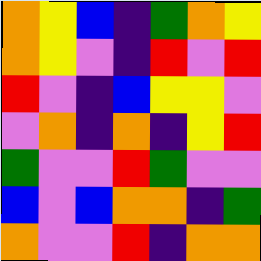[["orange", "yellow", "blue", "indigo", "green", "orange", "yellow"], ["orange", "yellow", "violet", "indigo", "red", "violet", "red"], ["red", "violet", "indigo", "blue", "yellow", "yellow", "violet"], ["violet", "orange", "indigo", "orange", "indigo", "yellow", "red"], ["green", "violet", "violet", "red", "green", "violet", "violet"], ["blue", "violet", "blue", "orange", "orange", "indigo", "green"], ["orange", "violet", "violet", "red", "indigo", "orange", "orange"]]